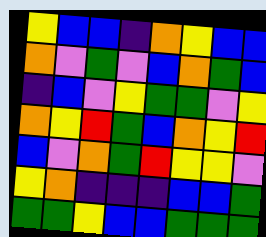[["yellow", "blue", "blue", "indigo", "orange", "yellow", "blue", "blue"], ["orange", "violet", "green", "violet", "blue", "orange", "green", "blue"], ["indigo", "blue", "violet", "yellow", "green", "green", "violet", "yellow"], ["orange", "yellow", "red", "green", "blue", "orange", "yellow", "red"], ["blue", "violet", "orange", "green", "red", "yellow", "yellow", "violet"], ["yellow", "orange", "indigo", "indigo", "indigo", "blue", "blue", "green"], ["green", "green", "yellow", "blue", "blue", "green", "green", "green"]]